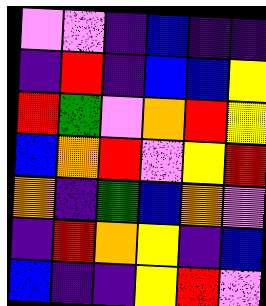[["violet", "violet", "indigo", "blue", "indigo", "indigo"], ["indigo", "red", "indigo", "blue", "blue", "yellow"], ["red", "green", "violet", "orange", "red", "yellow"], ["blue", "orange", "red", "violet", "yellow", "red"], ["orange", "indigo", "green", "blue", "orange", "violet"], ["indigo", "red", "orange", "yellow", "indigo", "blue"], ["blue", "indigo", "indigo", "yellow", "red", "violet"]]